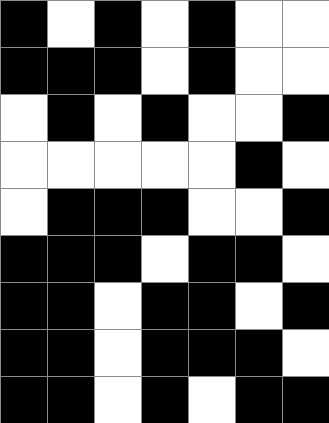[["black", "white", "black", "white", "black", "white", "white"], ["black", "black", "black", "white", "black", "white", "white"], ["white", "black", "white", "black", "white", "white", "black"], ["white", "white", "white", "white", "white", "black", "white"], ["white", "black", "black", "black", "white", "white", "black"], ["black", "black", "black", "white", "black", "black", "white"], ["black", "black", "white", "black", "black", "white", "black"], ["black", "black", "white", "black", "black", "black", "white"], ["black", "black", "white", "black", "white", "black", "black"]]